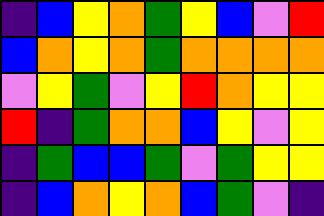[["indigo", "blue", "yellow", "orange", "green", "yellow", "blue", "violet", "red"], ["blue", "orange", "yellow", "orange", "green", "orange", "orange", "orange", "orange"], ["violet", "yellow", "green", "violet", "yellow", "red", "orange", "yellow", "yellow"], ["red", "indigo", "green", "orange", "orange", "blue", "yellow", "violet", "yellow"], ["indigo", "green", "blue", "blue", "green", "violet", "green", "yellow", "yellow"], ["indigo", "blue", "orange", "yellow", "orange", "blue", "green", "violet", "indigo"]]